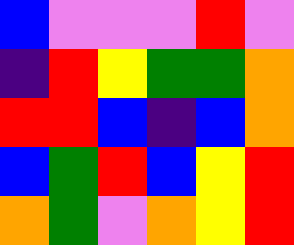[["blue", "violet", "violet", "violet", "red", "violet"], ["indigo", "red", "yellow", "green", "green", "orange"], ["red", "red", "blue", "indigo", "blue", "orange"], ["blue", "green", "red", "blue", "yellow", "red"], ["orange", "green", "violet", "orange", "yellow", "red"]]